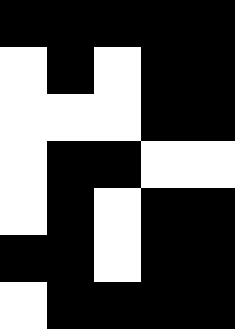[["black", "black", "black", "black", "black"], ["white", "black", "white", "black", "black"], ["white", "white", "white", "black", "black"], ["white", "black", "black", "white", "white"], ["white", "black", "white", "black", "black"], ["black", "black", "white", "black", "black"], ["white", "black", "black", "black", "black"]]